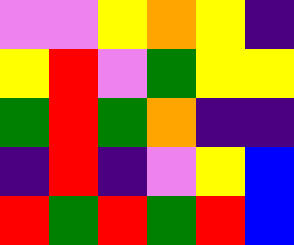[["violet", "violet", "yellow", "orange", "yellow", "indigo"], ["yellow", "red", "violet", "green", "yellow", "yellow"], ["green", "red", "green", "orange", "indigo", "indigo"], ["indigo", "red", "indigo", "violet", "yellow", "blue"], ["red", "green", "red", "green", "red", "blue"]]